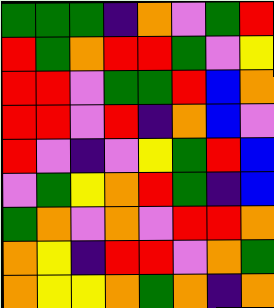[["green", "green", "green", "indigo", "orange", "violet", "green", "red"], ["red", "green", "orange", "red", "red", "green", "violet", "yellow"], ["red", "red", "violet", "green", "green", "red", "blue", "orange"], ["red", "red", "violet", "red", "indigo", "orange", "blue", "violet"], ["red", "violet", "indigo", "violet", "yellow", "green", "red", "blue"], ["violet", "green", "yellow", "orange", "red", "green", "indigo", "blue"], ["green", "orange", "violet", "orange", "violet", "red", "red", "orange"], ["orange", "yellow", "indigo", "red", "red", "violet", "orange", "green"], ["orange", "yellow", "yellow", "orange", "green", "orange", "indigo", "orange"]]